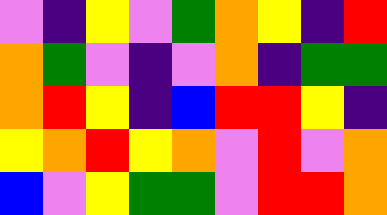[["violet", "indigo", "yellow", "violet", "green", "orange", "yellow", "indigo", "red"], ["orange", "green", "violet", "indigo", "violet", "orange", "indigo", "green", "green"], ["orange", "red", "yellow", "indigo", "blue", "red", "red", "yellow", "indigo"], ["yellow", "orange", "red", "yellow", "orange", "violet", "red", "violet", "orange"], ["blue", "violet", "yellow", "green", "green", "violet", "red", "red", "orange"]]